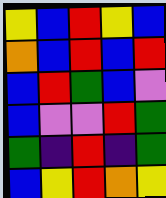[["yellow", "blue", "red", "yellow", "blue"], ["orange", "blue", "red", "blue", "red"], ["blue", "red", "green", "blue", "violet"], ["blue", "violet", "violet", "red", "green"], ["green", "indigo", "red", "indigo", "green"], ["blue", "yellow", "red", "orange", "yellow"]]